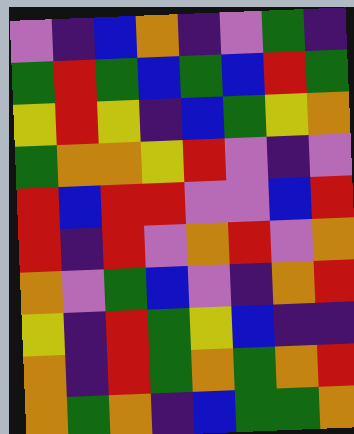[["violet", "indigo", "blue", "orange", "indigo", "violet", "green", "indigo"], ["green", "red", "green", "blue", "green", "blue", "red", "green"], ["yellow", "red", "yellow", "indigo", "blue", "green", "yellow", "orange"], ["green", "orange", "orange", "yellow", "red", "violet", "indigo", "violet"], ["red", "blue", "red", "red", "violet", "violet", "blue", "red"], ["red", "indigo", "red", "violet", "orange", "red", "violet", "orange"], ["orange", "violet", "green", "blue", "violet", "indigo", "orange", "red"], ["yellow", "indigo", "red", "green", "yellow", "blue", "indigo", "indigo"], ["orange", "indigo", "red", "green", "orange", "green", "orange", "red"], ["orange", "green", "orange", "indigo", "blue", "green", "green", "orange"]]